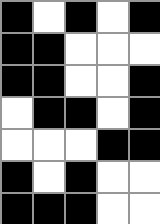[["black", "white", "black", "white", "black"], ["black", "black", "white", "white", "white"], ["black", "black", "white", "white", "black"], ["white", "black", "black", "white", "black"], ["white", "white", "white", "black", "black"], ["black", "white", "black", "white", "white"], ["black", "black", "black", "white", "white"]]